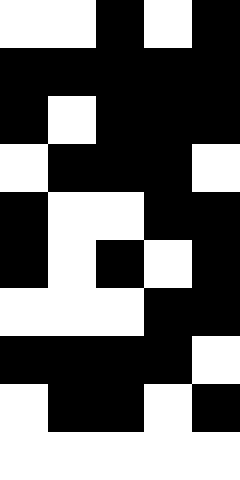[["white", "white", "black", "white", "black"], ["black", "black", "black", "black", "black"], ["black", "white", "black", "black", "black"], ["white", "black", "black", "black", "white"], ["black", "white", "white", "black", "black"], ["black", "white", "black", "white", "black"], ["white", "white", "white", "black", "black"], ["black", "black", "black", "black", "white"], ["white", "black", "black", "white", "black"], ["white", "white", "white", "white", "white"]]